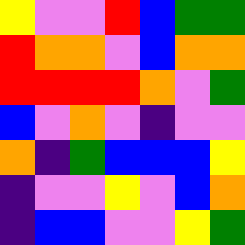[["yellow", "violet", "violet", "red", "blue", "green", "green"], ["red", "orange", "orange", "violet", "blue", "orange", "orange"], ["red", "red", "red", "red", "orange", "violet", "green"], ["blue", "violet", "orange", "violet", "indigo", "violet", "violet"], ["orange", "indigo", "green", "blue", "blue", "blue", "yellow"], ["indigo", "violet", "violet", "yellow", "violet", "blue", "orange"], ["indigo", "blue", "blue", "violet", "violet", "yellow", "green"]]